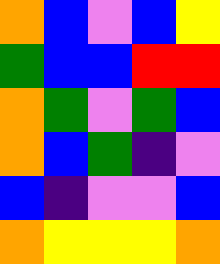[["orange", "blue", "violet", "blue", "yellow"], ["green", "blue", "blue", "red", "red"], ["orange", "green", "violet", "green", "blue"], ["orange", "blue", "green", "indigo", "violet"], ["blue", "indigo", "violet", "violet", "blue"], ["orange", "yellow", "yellow", "yellow", "orange"]]